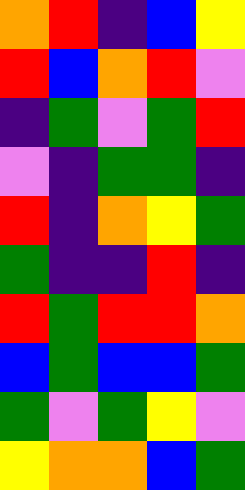[["orange", "red", "indigo", "blue", "yellow"], ["red", "blue", "orange", "red", "violet"], ["indigo", "green", "violet", "green", "red"], ["violet", "indigo", "green", "green", "indigo"], ["red", "indigo", "orange", "yellow", "green"], ["green", "indigo", "indigo", "red", "indigo"], ["red", "green", "red", "red", "orange"], ["blue", "green", "blue", "blue", "green"], ["green", "violet", "green", "yellow", "violet"], ["yellow", "orange", "orange", "blue", "green"]]